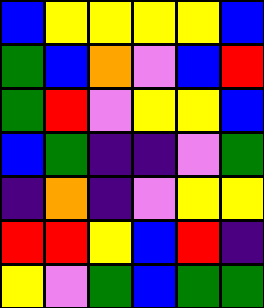[["blue", "yellow", "yellow", "yellow", "yellow", "blue"], ["green", "blue", "orange", "violet", "blue", "red"], ["green", "red", "violet", "yellow", "yellow", "blue"], ["blue", "green", "indigo", "indigo", "violet", "green"], ["indigo", "orange", "indigo", "violet", "yellow", "yellow"], ["red", "red", "yellow", "blue", "red", "indigo"], ["yellow", "violet", "green", "blue", "green", "green"]]